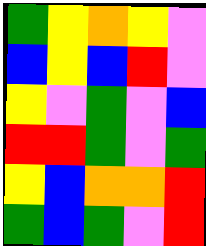[["green", "yellow", "orange", "yellow", "violet"], ["blue", "yellow", "blue", "red", "violet"], ["yellow", "violet", "green", "violet", "blue"], ["red", "red", "green", "violet", "green"], ["yellow", "blue", "orange", "orange", "red"], ["green", "blue", "green", "violet", "red"]]